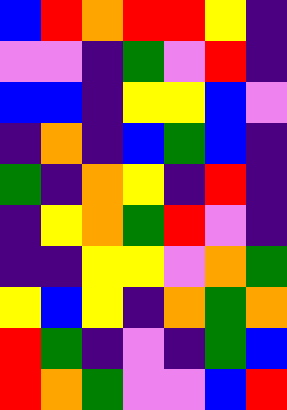[["blue", "red", "orange", "red", "red", "yellow", "indigo"], ["violet", "violet", "indigo", "green", "violet", "red", "indigo"], ["blue", "blue", "indigo", "yellow", "yellow", "blue", "violet"], ["indigo", "orange", "indigo", "blue", "green", "blue", "indigo"], ["green", "indigo", "orange", "yellow", "indigo", "red", "indigo"], ["indigo", "yellow", "orange", "green", "red", "violet", "indigo"], ["indigo", "indigo", "yellow", "yellow", "violet", "orange", "green"], ["yellow", "blue", "yellow", "indigo", "orange", "green", "orange"], ["red", "green", "indigo", "violet", "indigo", "green", "blue"], ["red", "orange", "green", "violet", "violet", "blue", "red"]]